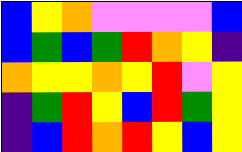[["blue", "yellow", "orange", "violet", "violet", "violet", "violet", "blue"], ["blue", "green", "blue", "green", "red", "orange", "yellow", "indigo"], ["orange", "yellow", "yellow", "orange", "yellow", "red", "violet", "yellow"], ["indigo", "green", "red", "yellow", "blue", "red", "green", "yellow"], ["indigo", "blue", "red", "orange", "red", "yellow", "blue", "yellow"]]